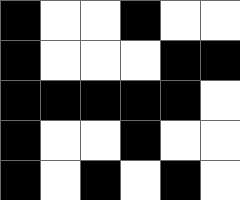[["black", "white", "white", "black", "white", "white"], ["black", "white", "white", "white", "black", "black"], ["black", "black", "black", "black", "black", "white"], ["black", "white", "white", "black", "white", "white"], ["black", "white", "black", "white", "black", "white"]]